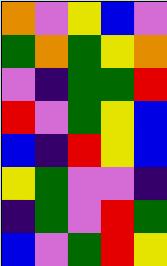[["orange", "violet", "yellow", "blue", "violet"], ["green", "orange", "green", "yellow", "orange"], ["violet", "indigo", "green", "green", "red"], ["red", "violet", "green", "yellow", "blue"], ["blue", "indigo", "red", "yellow", "blue"], ["yellow", "green", "violet", "violet", "indigo"], ["indigo", "green", "violet", "red", "green"], ["blue", "violet", "green", "red", "yellow"]]